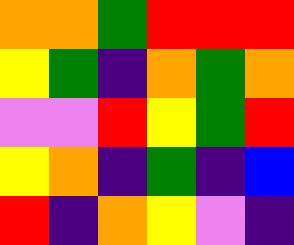[["orange", "orange", "green", "red", "red", "red"], ["yellow", "green", "indigo", "orange", "green", "orange"], ["violet", "violet", "red", "yellow", "green", "red"], ["yellow", "orange", "indigo", "green", "indigo", "blue"], ["red", "indigo", "orange", "yellow", "violet", "indigo"]]